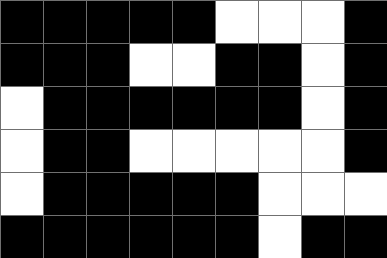[["black", "black", "black", "black", "black", "white", "white", "white", "black"], ["black", "black", "black", "white", "white", "black", "black", "white", "black"], ["white", "black", "black", "black", "black", "black", "black", "white", "black"], ["white", "black", "black", "white", "white", "white", "white", "white", "black"], ["white", "black", "black", "black", "black", "black", "white", "white", "white"], ["black", "black", "black", "black", "black", "black", "white", "black", "black"]]